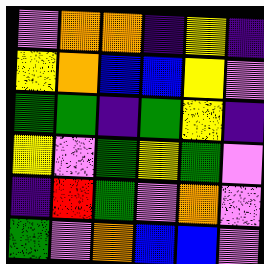[["violet", "orange", "orange", "indigo", "yellow", "indigo"], ["yellow", "orange", "blue", "blue", "yellow", "violet"], ["green", "green", "indigo", "green", "yellow", "indigo"], ["yellow", "violet", "green", "yellow", "green", "violet"], ["indigo", "red", "green", "violet", "orange", "violet"], ["green", "violet", "orange", "blue", "blue", "violet"]]